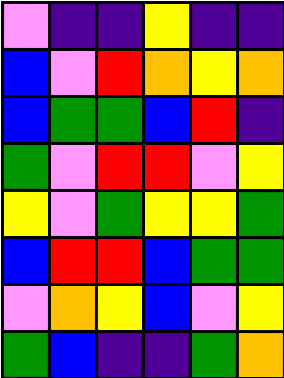[["violet", "indigo", "indigo", "yellow", "indigo", "indigo"], ["blue", "violet", "red", "orange", "yellow", "orange"], ["blue", "green", "green", "blue", "red", "indigo"], ["green", "violet", "red", "red", "violet", "yellow"], ["yellow", "violet", "green", "yellow", "yellow", "green"], ["blue", "red", "red", "blue", "green", "green"], ["violet", "orange", "yellow", "blue", "violet", "yellow"], ["green", "blue", "indigo", "indigo", "green", "orange"]]